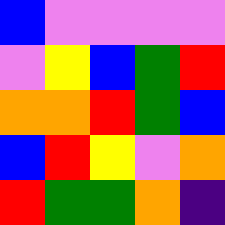[["blue", "violet", "violet", "violet", "violet"], ["violet", "yellow", "blue", "green", "red"], ["orange", "orange", "red", "green", "blue"], ["blue", "red", "yellow", "violet", "orange"], ["red", "green", "green", "orange", "indigo"]]